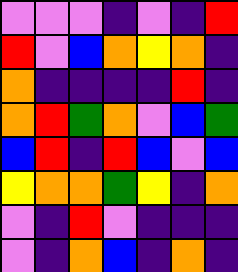[["violet", "violet", "violet", "indigo", "violet", "indigo", "red"], ["red", "violet", "blue", "orange", "yellow", "orange", "indigo"], ["orange", "indigo", "indigo", "indigo", "indigo", "red", "indigo"], ["orange", "red", "green", "orange", "violet", "blue", "green"], ["blue", "red", "indigo", "red", "blue", "violet", "blue"], ["yellow", "orange", "orange", "green", "yellow", "indigo", "orange"], ["violet", "indigo", "red", "violet", "indigo", "indigo", "indigo"], ["violet", "indigo", "orange", "blue", "indigo", "orange", "indigo"]]